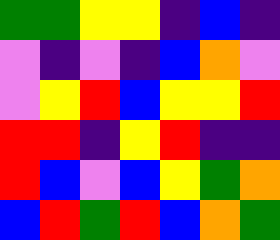[["green", "green", "yellow", "yellow", "indigo", "blue", "indigo"], ["violet", "indigo", "violet", "indigo", "blue", "orange", "violet"], ["violet", "yellow", "red", "blue", "yellow", "yellow", "red"], ["red", "red", "indigo", "yellow", "red", "indigo", "indigo"], ["red", "blue", "violet", "blue", "yellow", "green", "orange"], ["blue", "red", "green", "red", "blue", "orange", "green"]]